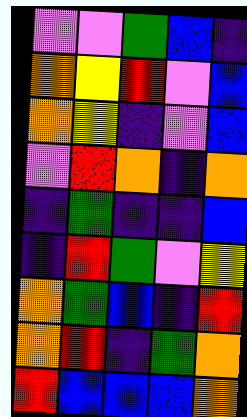[["violet", "violet", "green", "blue", "indigo"], ["orange", "yellow", "red", "violet", "blue"], ["orange", "yellow", "indigo", "violet", "blue"], ["violet", "red", "orange", "indigo", "orange"], ["indigo", "green", "indigo", "indigo", "blue"], ["indigo", "red", "green", "violet", "yellow"], ["orange", "green", "blue", "indigo", "red"], ["orange", "red", "indigo", "green", "orange"], ["red", "blue", "blue", "blue", "orange"]]